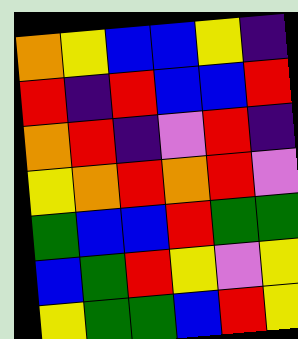[["orange", "yellow", "blue", "blue", "yellow", "indigo"], ["red", "indigo", "red", "blue", "blue", "red"], ["orange", "red", "indigo", "violet", "red", "indigo"], ["yellow", "orange", "red", "orange", "red", "violet"], ["green", "blue", "blue", "red", "green", "green"], ["blue", "green", "red", "yellow", "violet", "yellow"], ["yellow", "green", "green", "blue", "red", "yellow"]]